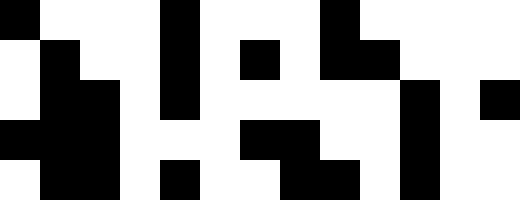[["black", "white", "white", "white", "black", "white", "white", "white", "black", "white", "white", "white", "white"], ["white", "black", "white", "white", "black", "white", "black", "white", "black", "black", "white", "white", "white"], ["white", "black", "black", "white", "black", "white", "white", "white", "white", "white", "black", "white", "black"], ["black", "black", "black", "white", "white", "white", "black", "black", "white", "white", "black", "white", "white"], ["white", "black", "black", "white", "black", "white", "white", "black", "black", "white", "black", "white", "white"]]